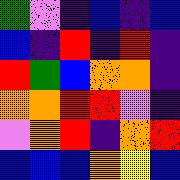[["green", "violet", "indigo", "blue", "indigo", "blue"], ["blue", "indigo", "red", "indigo", "red", "indigo"], ["red", "green", "blue", "orange", "orange", "indigo"], ["orange", "orange", "red", "red", "violet", "indigo"], ["violet", "orange", "red", "indigo", "orange", "red"], ["blue", "blue", "blue", "orange", "yellow", "blue"]]